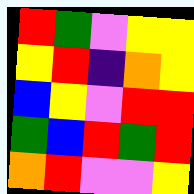[["red", "green", "violet", "yellow", "yellow"], ["yellow", "red", "indigo", "orange", "yellow"], ["blue", "yellow", "violet", "red", "red"], ["green", "blue", "red", "green", "red"], ["orange", "red", "violet", "violet", "yellow"]]